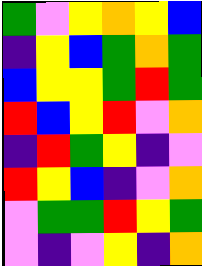[["green", "violet", "yellow", "orange", "yellow", "blue"], ["indigo", "yellow", "blue", "green", "orange", "green"], ["blue", "yellow", "yellow", "green", "red", "green"], ["red", "blue", "yellow", "red", "violet", "orange"], ["indigo", "red", "green", "yellow", "indigo", "violet"], ["red", "yellow", "blue", "indigo", "violet", "orange"], ["violet", "green", "green", "red", "yellow", "green"], ["violet", "indigo", "violet", "yellow", "indigo", "orange"]]